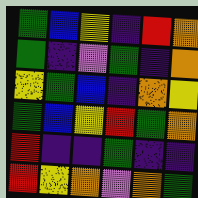[["green", "blue", "yellow", "indigo", "red", "orange"], ["green", "indigo", "violet", "green", "indigo", "orange"], ["yellow", "green", "blue", "indigo", "orange", "yellow"], ["green", "blue", "yellow", "red", "green", "orange"], ["red", "indigo", "indigo", "green", "indigo", "indigo"], ["red", "yellow", "orange", "violet", "orange", "green"]]